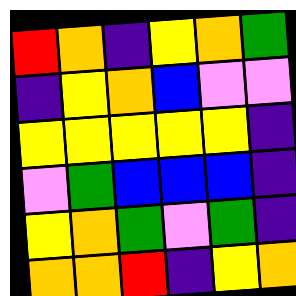[["red", "orange", "indigo", "yellow", "orange", "green"], ["indigo", "yellow", "orange", "blue", "violet", "violet"], ["yellow", "yellow", "yellow", "yellow", "yellow", "indigo"], ["violet", "green", "blue", "blue", "blue", "indigo"], ["yellow", "orange", "green", "violet", "green", "indigo"], ["orange", "orange", "red", "indigo", "yellow", "orange"]]